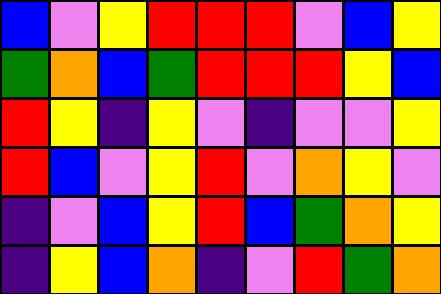[["blue", "violet", "yellow", "red", "red", "red", "violet", "blue", "yellow"], ["green", "orange", "blue", "green", "red", "red", "red", "yellow", "blue"], ["red", "yellow", "indigo", "yellow", "violet", "indigo", "violet", "violet", "yellow"], ["red", "blue", "violet", "yellow", "red", "violet", "orange", "yellow", "violet"], ["indigo", "violet", "blue", "yellow", "red", "blue", "green", "orange", "yellow"], ["indigo", "yellow", "blue", "orange", "indigo", "violet", "red", "green", "orange"]]